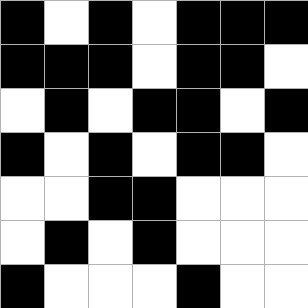[["black", "white", "black", "white", "black", "black", "black"], ["black", "black", "black", "white", "black", "black", "white"], ["white", "black", "white", "black", "black", "white", "black"], ["black", "white", "black", "white", "black", "black", "white"], ["white", "white", "black", "black", "white", "white", "white"], ["white", "black", "white", "black", "white", "white", "white"], ["black", "white", "white", "white", "black", "white", "white"]]